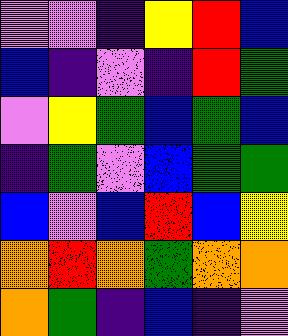[["violet", "violet", "indigo", "yellow", "red", "blue"], ["blue", "indigo", "violet", "indigo", "red", "green"], ["violet", "yellow", "green", "blue", "green", "blue"], ["indigo", "green", "violet", "blue", "green", "green"], ["blue", "violet", "blue", "red", "blue", "yellow"], ["orange", "red", "orange", "green", "orange", "orange"], ["orange", "green", "indigo", "blue", "indigo", "violet"]]